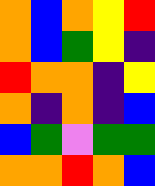[["orange", "blue", "orange", "yellow", "red"], ["orange", "blue", "green", "yellow", "indigo"], ["red", "orange", "orange", "indigo", "yellow"], ["orange", "indigo", "orange", "indigo", "blue"], ["blue", "green", "violet", "green", "green"], ["orange", "orange", "red", "orange", "blue"]]